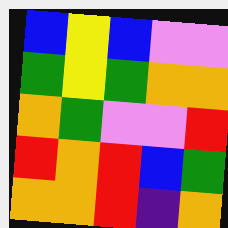[["blue", "yellow", "blue", "violet", "violet"], ["green", "yellow", "green", "orange", "orange"], ["orange", "green", "violet", "violet", "red"], ["red", "orange", "red", "blue", "green"], ["orange", "orange", "red", "indigo", "orange"]]